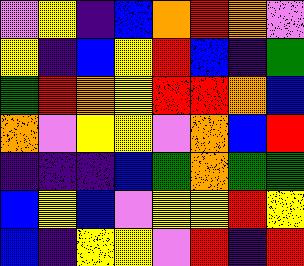[["violet", "yellow", "indigo", "blue", "orange", "red", "orange", "violet"], ["yellow", "indigo", "blue", "yellow", "red", "blue", "indigo", "green"], ["green", "red", "orange", "yellow", "red", "red", "orange", "blue"], ["orange", "violet", "yellow", "yellow", "violet", "orange", "blue", "red"], ["indigo", "indigo", "indigo", "blue", "green", "orange", "green", "green"], ["blue", "yellow", "blue", "violet", "yellow", "yellow", "red", "yellow"], ["blue", "indigo", "yellow", "yellow", "violet", "red", "indigo", "red"]]